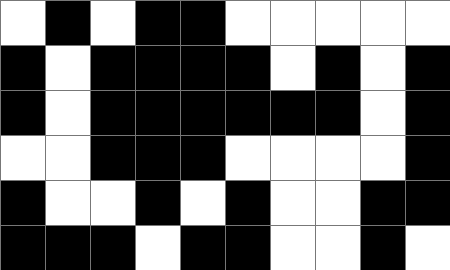[["white", "black", "white", "black", "black", "white", "white", "white", "white", "white"], ["black", "white", "black", "black", "black", "black", "white", "black", "white", "black"], ["black", "white", "black", "black", "black", "black", "black", "black", "white", "black"], ["white", "white", "black", "black", "black", "white", "white", "white", "white", "black"], ["black", "white", "white", "black", "white", "black", "white", "white", "black", "black"], ["black", "black", "black", "white", "black", "black", "white", "white", "black", "white"]]